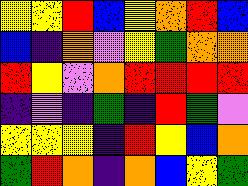[["yellow", "yellow", "red", "blue", "yellow", "orange", "red", "blue"], ["blue", "indigo", "orange", "violet", "yellow", "green", "orange", "orange"], ["red", "yellow", "violet", "orange", "red", "red", "red", "red"], ["indigo", "violet", "indigo", "green", "indigo", "red", "green", "violet"], ["yellow", "yellow", "yellow", "indigo", "red", "yellow", "blue", "orange"], ["green", "red", "orange", "indigo", "orange", "blue", "yellow", "green"]]